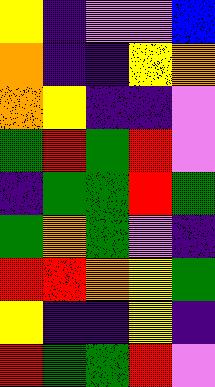[["yellow", "indigo", "violet", "violet", "blue"], ["orange", "indigo", "indigo", "yellow", "orange"], ["orange", "yellow", "indigo", "indigo", "violet"], ["green", "red", "green", "red", "violet"], ["indigo", "green", "green", "red", "green"], ["green", "orange", "green", "violet", "indigo"], ["red", "red", "orange", "yellow", "green"], ["yellow", "indigo", "indigo", "yellow", "indigo"], ["red", "green", "green", "red", "violet"]]